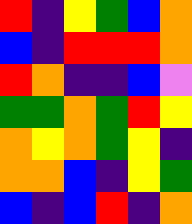[["red", "indigo", "yellow", "green", "blue", "orange"], ["blue", "indigo", "red", "red", "red", "orange"], ["red", "orange", "indigo", "indigo", "blue", "violet"], ["green", "green", "orange", "green", "red", "yellow"], ["orange", "yellow", "orange", "green", "yellow", "indigo"], ["orange", "orange", "blue", "indigo", "yellow", "green"], ["blue", "indigo", "blue", "red", "indigo", "orange"]]